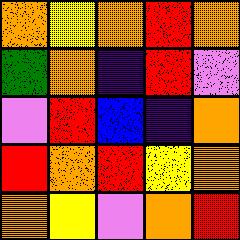[["orange", "yellow", "orange", "red", "orange"], ["green", "orange", "indigo", "red", "violet"], ["violet", "red", "blue", "indigo", "orange"], ["red", "orange", "red", "yellow", "orange"], ["orange", "yellow", "violet", "orange", "red"]]